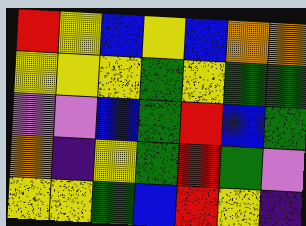[["red", "yellow", "blue", "yellow", "blue", "orange", "orange"], ["yellow", "yellow", "yellow", "green", "yellow", "green", "green"], ["violet", "violet", "blue", "green", "red", "blue", "green"], ["orange", "indigo", "yellow", "green", "red", "green", "violet"], ["yellow", "yellow", "green", "blue", "red", "yellow", "indigo"]]